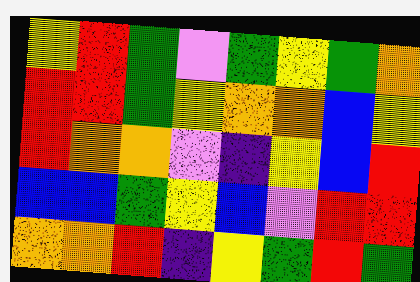[["yellow", "red", "green", "violet", "green", "yellow", "green", "orange"], ["red", "red", "green", "yellow", "orange", "orange", "blue", "yellow"], ["red", "orange", "orange", "violet", "indigo", "yellow", "blue", "red"], ["blue", "blue", "green", "yellow", "blue", "violet", "red", "red"], ["orange", "orange", "red", "indigo", "yellow", "green", "red", "green"]]